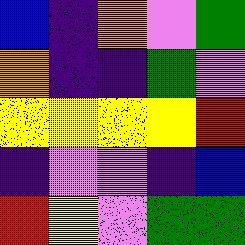[["blue", "indigo", "orange", "violet", "green"], ["orange", "indigo", "indigo", "green", "violet"], ["yellow", "yellow", "yellow", "yellow", "red"], ["indigo", "violet", "violet", "indigo", "blue"], ["red", "yellow", "violet", "green", "green"]]